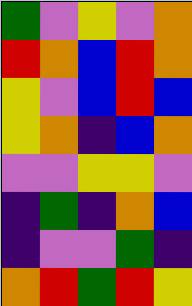[["green", "violet", "yellow", "violet", "orange"], ["red", "orange", "blue", "red", "orange"], ["yellow", "violet", "blue", "red", "blue"], ["yellow", "orange", "indigo", "blue", "orange"], ["violet", "violet", "yellow", "yellow", "violet"], ["indigo", "green", "indigo", "orange", "blue"], ["indigo", "violet", "violet", "green", "indigo"], ["orange", "red", "green", "red", "yellow"]]